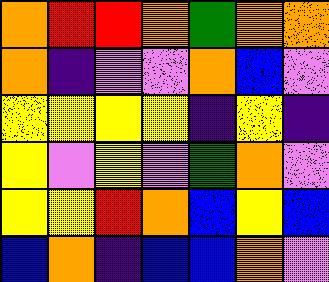[["orange", "red", "red", "orange", "green", "orange", "orange"], ["orange", "indigo", "violet", "violet", "orange", "blue", "violet"], ["yellow", "yellow", "yellow", "yellow", "indigo", "yellow", "indigo"], ["yellow", "violet", "yellow", "violet", "green", "orange", "violet"], ["yellow", "yellow", "red", "orange", "blue", "yellow", "blue"], ["blue", "orange", "indigo", "blue", "blue", "orange", "violet"]]